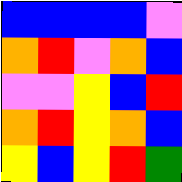[["blue", "blue", "blue", "blue", "violet"], ["orange", "red", "violet", "orange", "blue"], ["violet", "violet", "yellow", "blue", "red"], ["orange", "red", "yellow", "orange", "blue"], ["yellow", "blue", "yellow", "red", "green"]]